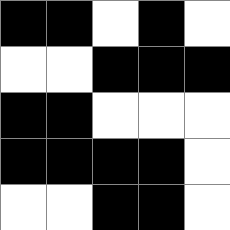[["black", "black", "white", "black", "white"], ["white", "white", "black", "black", "black"], ["black", "black", "white", "white", "white"], ["black", "black", "black", "black", "white"], ["white", "white", "black", "black", "white"]]